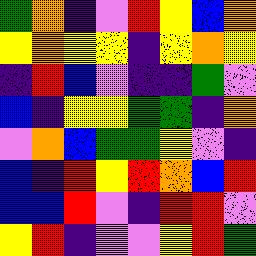[["green", "orange", "indigo", "violet", "red", "yellow", "blue", "orange"], ["yellow", "orange", "yellow", "yellow", "indigo", "yellow", "orange", "yellow"], ["indigo", "red", "blue", "violet", "indigo", "indigo", "green", "violet"], ["blue", "indigo", "yellow", "yellow", "green", "green", "indigo", "orange"], ["violet", "orange", "blue", "green", "green", "yellow", "violet", "indigo"], ["blue", "indigo", "red", "yellow", "red", "orange", "blue", "red"], ["blue", "blue", "red", "violet", "indigo", "red", "red", "violet"], ["yellow", "red", "indigo", "violet", "violet", "yellow", "red", "green"]]